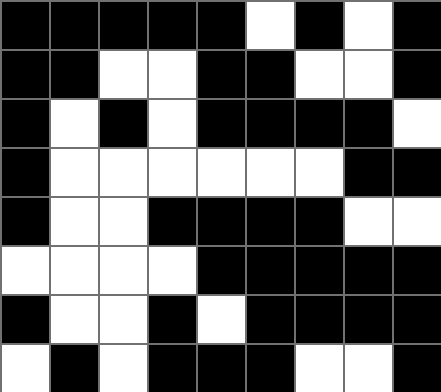[["black", "black", "black", "black", "black", "white", "black", "white", "black"], ["black", "black", "white", "white", "black", "black", "white", "white", "black"], ["black", "white", "black", "white", "black", "black", "black", "black", "white"], ["black", "white", "white", "white", "white", "white", "white", "black", "black"], ["black", "white", "white", "black", "black", "black", "black", "white", "white"], ["white", "white", "white", "white", "black", "black", "black", "black", "black"], ["black", "white", "white", "black", "white", "black", "black", "black", "black"], ["white", "black", "white", "black", "black", "black", "white", "white", "black"]]